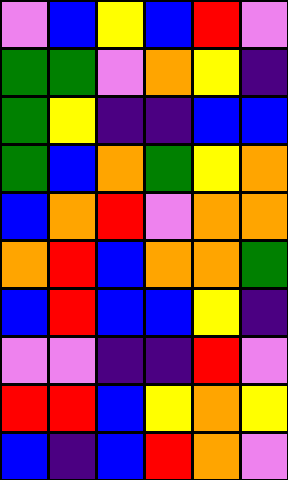[["violet", "blue", "yellow", "blue", "red", "violet"], ["green", "green", "violet", "orange", "yellow", "indigo"], ["green", "yellow", "indigo", "indigo", "blue", "blue"], ["green", "blue", "orange", "green", "yellow", "orange"], ["blue", "orange", "red", "violet", "orange", "orange"], ["orange", "red", "blue", "orange", "orange", "green"], ["blue", "red", "blue", "blue", "yellow", "indigo"], ["violet", "violet", "indigo", "indigo", "red", "violet"], ["red", "red", "blue", "yellow", "orange", "yellow"], ["blue", "indigo", "blue", "red", "orange", "violet"]]